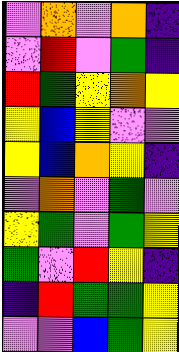[["violet", "orange", "violet", "orange", "indigo"], ["violet", "red", "violet", "green", "indigo"], ["red", "green", "yellow", "orange", "yellow"], ["yellow", "blue", "yellow", "violet", "violet"], ["yellow", "blue", "orange", "yellow", "indigo"], ["violet", "orange", "violet", "green", "violet"], ["yellow", "green", "violet", "green", "yellow"], ["green", "violet", "red", "yellow", "indigo"], ["indigo", "red", "green", "green", "yellow"], ["violet", "violet", "blue", "green", "yellow"]]